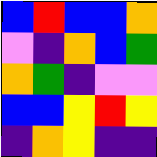[["blue", "red", "blue", "blue", "orange"], ["violet", "indigo", "orange", "blue", "green"], ["orange", "green", "indigo", "violet", "violet"], ["blue", "blue", "yellow", "red", "yellow"], ["indigo", "orange", "yellow", "indigo", "indigo"]]